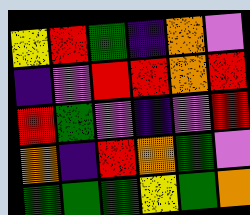[["yellow", "red", "green", "indigo", "orange", "violet"], ["indigo", "violet", "red", "red", "orange", "red"], ["red", "green", "violet", "indigo", "violet", "red"], ["orange", "indigo", "red", "orange", "green", "violet"], ["green", "green", "green", "yellow", "green", "orange"]]